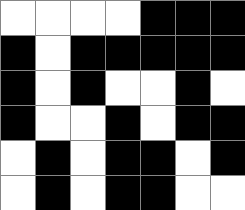[["white", "white", "white", "white", "black", "black", "black"], ["black", "white", "black", "black", "black", "black", "black"], ["black", "white", "black", "white", "white", "black", "white"], ["black", "white", "white", "black", "white", "black", "black"], ["white", "black", "white", "black", "black", "white", "black"], ["white", "black", "white", "black", "black", "white", "white"]]